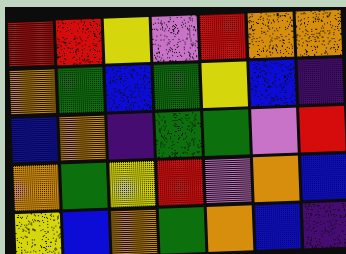[["red", "red", "yellow", "violet", "red", "orange", "orange"], ["orange", "green", "blue", "green", "yellow", "blue", "indigo"], ["blue", "orange", "indigo", "green", "green", "violet", "red"], ["orange", "green", "yellow", "red", "violet", "orange", "blue"], ["yellow", "blue", "orange", "green", "orange", "blue", "indigo"]]